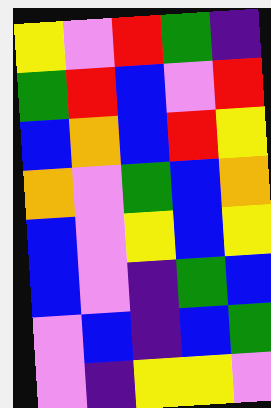[["yellow", "violet", "red", "green", "indigo"], ["green", "red", "blue", "violet", "red"], ["blue", "orange", "blue", "red", "yellow"], ["orange", "violet", "green", "blue", "orange"], ["blue", "violet", "yellow", "blue", "yellow"], ["blue", "violet", "indigo", "green", "blue"], ["violet", "blue", "indigo", "blue", "green"], ["violet", "indigo", "yellow", "yellow", "violet"]]